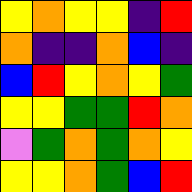[["yellow", "orange", "yellow", "yellow", "indigo", "red"], ["orange", "indigo", "indigo", "orange", "blue", "indigo"], ["blue", "red", "yellow", "orange", "yellow", "green"], ["yellow", "yellow", "green", "green", "red", "orange"], ["violet", "green", "orange", "green", "orange", "yellow"], ["yellow", "yellow", "orange", "green", "blue", "red"]]